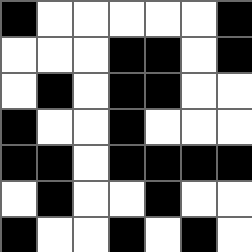[["black", "white", "white", "white", "white", "white", "black"], ["white", "white", "white", "black", "black", "white", "black"], ["white", "black", "white", "black", "black", "white", "white"], ["black", "white", "white", "black", "white", "white", "white"], ["black", "black", "white", "black", "black", "black", "black"], ["white", "black", "white", "white", "black", "white", "white"], ["black", "white", "white", "black", "white", "black", "white"]]